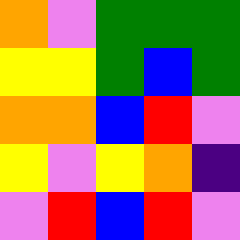[["orange", "violet", "green", "green", "green"], ["yellow", "yellow", "green", "blue", "green"], ["orange", "orange", "blue", "red", "violet"], ["yellow", "violet", "yellow", "orange", "indigo"], ["violet", "red", "blue", "red", "violet"]]